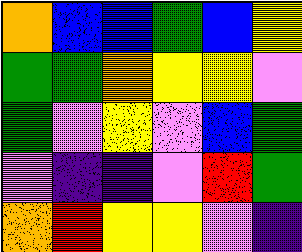[["orange", "blue", "blue", "green", "blue", "yellow"], ["green", "green", "orange", "yellow", "yellow", "violet"], ["green", "violet", "yellow", "violet", "blue", "green"], ["violet", "indigo", "indigo", "violet", "red", "green"], ["orange", "red", "yellow", "yellow", "violet", "indigo"]]